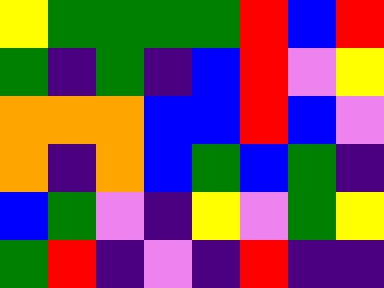[["yellow", "green", "green", "green", "green", "red", "blue", "red"], ["green", "indigo", "green", "indigo", "blue", "red", "violet", "yellow"], ["orange", "orange", "orange", "blue", "blue", "red", "blue", "violet"], ["orange", "indigo", "orange", "blue", "green", "blue", "green", "indigo"], ["blue", "green", "violet", "indigo", "yellow", "violet", "green", "yellow"], ["green", "red", "indigo", "violet", "indigo", "red", "indigo", "indigo"]]